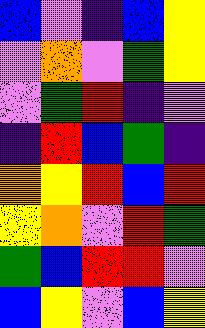[["blue", "violet", "indigo", "blue", "yellow"], ["violet", "orange", "violet", "green", "yellow"], ["violet", "green", "red", "indigo", "violet"], ["indigo", "red", "blue", "green", "indigo"], ["orange", "yellow", "red", "blue", "red"], ["yellow", "orange", "violet", "red", "green"], ["green", "blue", "red", "red", "violet"], ["blue", "yellow", "violet", "blue", "yellow"]]